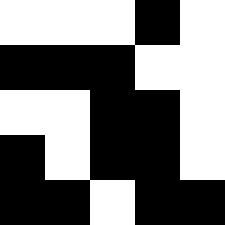[["white", "white", "white", "black", "white"], ["black", "black", "black", "white", "white"], ["white", "white", "black", "black", "white"], ["black", "white", "black", "black", "white"], ["black", "black", "white", "black", "black"]]